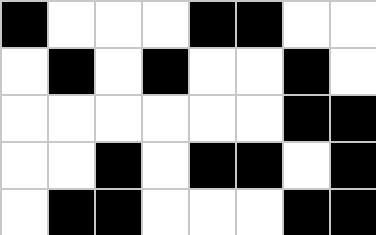[["black", "white", "white", "white", "black", "black", "white", "white"], ["white", "black", "white", "black", "white", "white", "black", "white"], ["white", "white", "white", "white", "white", "white", "black", "black"], ["white", "white", "black", "white", "black", "black", "white", "black"], ["white", "black", "black", "white", "white", "white", "black", "black"]]